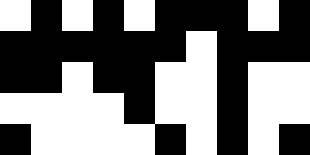[["white", "black", "white", "black", "white", "black", "black", "black", "white", "black"], ["black", "black", "black", "black", "black", "black", "white", "black", "black", "black"], ["black", "black", "white", "black", "black", "white", "white", "black", "white", "white"], ["white", "white", "white", "white", "black", "white", "white", "black", "white", "white"], ["black", "white", "white", "white", "white", "black", "white", "black", "white", "black"]]